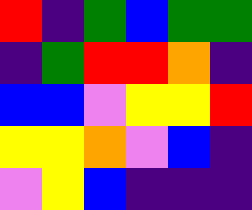[["red", "indigo", "green", "blue", "green", "green"], ["indigo", "green", "red", "red", "orange", "indigo"], ["blue", "blue", "violet", "yellow", "yellow", "red"], ["yellow", "yellow", "orange", "violet", "blue", "indigo"], ["violet", "yellow", "blue", "indigo", "indigo", "indigo"]]